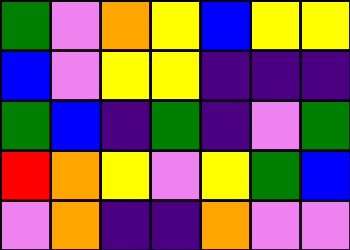[["green", "violet", "orange", "yellow", "blue", "yellow", "yellow"], ["blue", "violet", "yellow", "yellow", "indigo", "indigo", "indigo"], ["green", "blue", "indigo", "green", "indigo", "violet", "green"], ["red", "orange", "yellow", "violet", "yellow", "green", "blue"], ["violet", "orange", "indigo", "indigo", "orange", "violet", "violet"]]